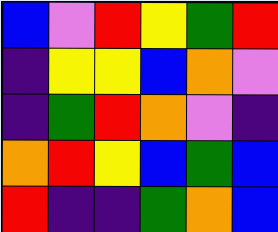[["blue", "violet", "red", "yellow", "green", "red"], ["indigo", "yellow", "yellow", "blue", "orange", "violet"], ["indigo", "green", "red", "orange", "violet", "indigo"], ["orange", "red", "yellow", "blue", "green", "blue"], ["red", "indigo", "indigo", "green", "orange", "blue"]]